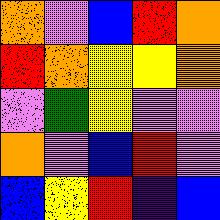[["orange", "violet", "blue", "red", "orange"], ["red", "orange", "yellow", "yellow", "orange"], ["violet", "green", "yellow", "violet", "violet"], ["orange", "violet", "blue", "red", "violet"], ["blue", "yellow", "red", "indigo", "blue"]]